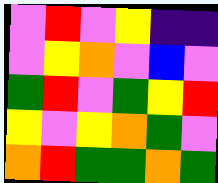[["violet", "red", "violet", "yellow", "indigo", "indigo"], ["violet", "yellow", "orange", "violet", "blue", "violet"], ["green", "red", "violet", "green", "yellow", "red"], ["yellow", "violet", "yellow", "orange", "green", "violet"], ["orange", "red", "green", "green", "orange", "green"]]